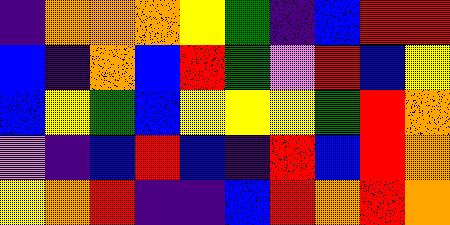[["indigo", "orange", "orange", "orange", "yellow", "green", "indigo", "blue", "red", "red"], ["blue", "indigo", "orange", "blue", "red", "green", "violet", "red", "blue", "yellow"], ["blue", "yellow", "green", "blue", "yellow", "yellow", "yellow", "green", "red", "orange"], ["violet", "indigo", "blue", "red", "blue", "indigo", "red", "blue", "red", "orange"], ["yellow", "orange", "red", "indigo", "indigo", "blue", "red", "orange", "red", "orange"]]